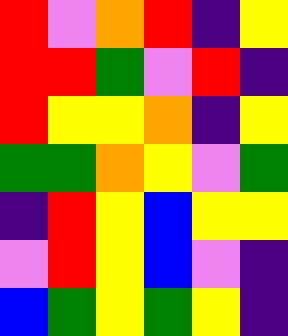[["red", "violet", "orange", "red", "indigo", "yellow"], ["red", "red", "green", "violet", "red", "indigo"], ["red", "yellow", "yellow", "orange", "indigo", "yellow"], ["green", "green", "orange", "yellow", "violet", "green"], ["indigo", "red", "yellow", "blue", "yellow", "yellow"], ["violet", "red", "yellow", "blue", "violet", "indigo"], ["blue", "green", "yellow", "green", "yellow", "indigo"]]